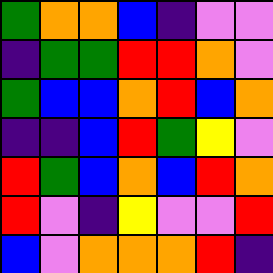[["green", "orange", "orange", "blue", "indigo", "violet", "violet"], ["indigo", "green", "green", "red", "red", "orange", "violet"], ["green", "blue", "blue", "orange", "red", "blue", "orange"], ["indigo", "indigo", "blue", "red", "green", "yellow", "violet"], ["red", "green", "blue", "orange", "blue", "red", "orange"], ["red", "violet", "indigo", "yellow", "violet", "violet", "red"], ["blue", "violet", "orange", "orange", "orange", "red", "indigo"]]